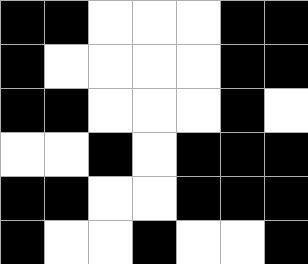[["black", "black", "white", "white", "white", "black", "black"], ["black", "white", "white", "white", "white", "black", "black"], ["black", "black", "white", "white", "white", "black", "white"], ["white", "white", "black", "white", "black", "black", "black"], ["black", "black", "white", "white", "black", "black", "black"], ["black", "white", "white", "black", "white", "white", "black"]]